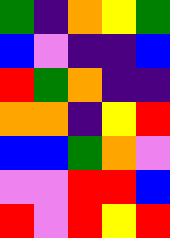[["green", "indigo", "orange", "yellow", "green"], ["blue", "violet", "indigo", "indigo", "blue"], ["red", "green", "orange", "indigo", "indigo"], ["orange", "orange", "indigo", "yellow", "red"], ["blue", "blue", "green", "orange", "violet"], ["violet", "violet", "red", "red", "blue"], ["red", "violet", "red", "yellow", "red"]]